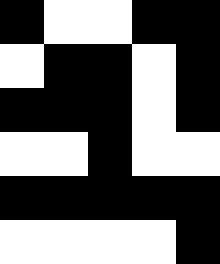[["black", "white", "white", "black", "black"], ["white", "black", "black", "white", "black"], ["black", "black", "black", "white", "black"], ["white", "white", "black", "white", "white"], ["black", "black", "black", "black", "black"], ["white", "white", "white", "white", "black"]]